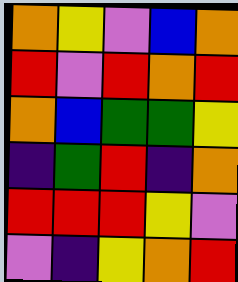[["orange", "yellow", "violet", "blue", "orange"], ["red", "violet", "red", "orange", "red"], ["orange", "blue", "green", "green", "yellow"], ["indigo", "green", "red", "indigo", "orange"], ["red", "red", "red", "yellow", "violet"], ["violet", "indigo", "yellow", "orange", "red"]]